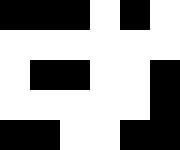[["black", "black", "black", "white", "black", "white"], ["white", "white", "white", "white", "white", "white"], ["white", "black", "black", "white", "white", "black"], ["white", "white", "white", "white", "white", "black"], ["black", "black", "white", "white", "black", "black"]]